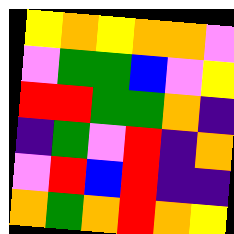[["yellow", "orange", "yellow", "orange", "orange", "violet"], ["violet", "green", "green", "blue", "violet", "yellow"], ["red", "red", "green", "green", "orange", "indigo"], ["indigo", "green", "violet", "red", "indigo", "orange"], ["violet", "red", "blue", "red", "indigo", "indigo"], ["orange", "green", "orange", "red", "orange", "yellow"]]